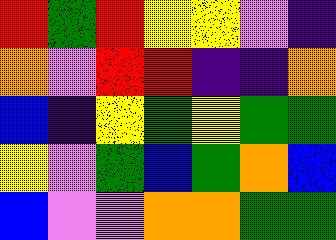[["red", "green", "red", "yellow", "yellow", "violet", "indigo"], ["orange", "violet", "red", "red", "indigo", "indigo", "orange"], ["blue", "indigo", "yellow", "green", "yellow", "green", "green"], ["yellow", "violet", "green", "blue", "green", "orange", "blue"], ["blue", "violet", "violet", "orange", "orange", "green", "green"]]